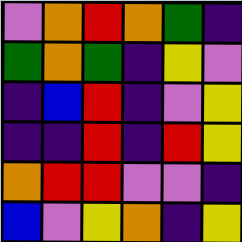[["violet", "orange", "red", "orange", "green", "indigo"], ["green", "orange", "green", "indigo", "yellow", "violet"], ["indigo", "blue", "red", "indigo", "violet", "yellow"], ["indigo", "indigo", "red", "indigo", "red", "yellow"], ["orange", "red", "red", "violet", "violet", "indigo"], ["blue", "violet", "yellow", "orange", "indigo", "yellow"]]